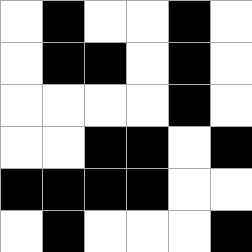[["white", "black", "white", "white", "black", "white"], ["white", "black", "black", "white", "black", "white"], ["white", "white", "white", "white", "black", "white"], ["white", "white", "black", "black", "white", "black"], ["black", "black", "black", "black", "white", "white"], ["white", "black", "white", "white", "white", "black"]]